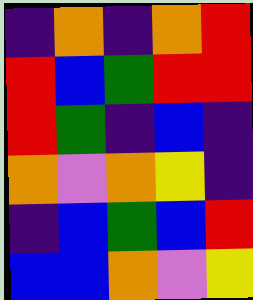[["indigo", "orange", "indigo", "orange", "red"], ["red", "blue", "green", "red", "red"], ["red", "green", "indigo", "blue", "indigo"], ["orange", "violet", "orange", "yellow", "indigo"], ["indigo", "blue", "green", "blue", "red"], ["blue", "blue", "orange", "violet", "yellow"]]